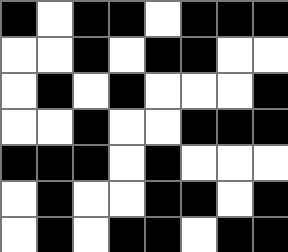[["black", "white", "black", "black", "white", "black", "black", "black"], ["white", "white", "black", "white", "black", "black", "white", "white"], ["white", "black", "white", "black", "white", "white", "white", "black"], ["white", "white", "black", "white", "white", "black", "black", "black"], ["black", "black", "black", "white", "black", "white", "white", "white"], ["white", "black", "white", "white", "black", "black", "white", "black"], ["white", "black", "white", "black", "black", "white", "black", "black"]]